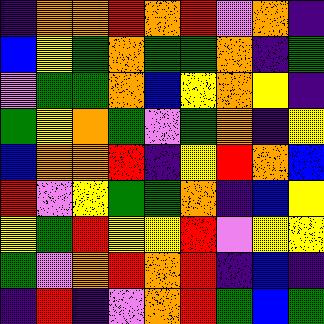[["indigo", "orange", "orange", "red", "orange", "red", "violet", "orange", "indigo"], ["blue", "yellow", "green", "orange", "green", "green", "orange", "indigo", "green"], ["violet", "green", "green", "orange", "blue", "yellow", "orange", "yellow", "indigo"], ["green", "yellow", "orange", "green", "violet", "green", "orange", "indigo", "yellow"], ["blue", "orange", "orange", "red", "indigo", "yellow", "red", "orange", "blue"], ["red", "violet", "yellow", "green", "green", "orange", "indigo", "blue", "yellow"], ["yellow", "green", "red", "yellow", "yellow", "red", "violet", "yellow", "yellow"], ["green", "violet", "orange", "red", "orange", "red", "indigo", "blue", "indigo"], ["indigo", "red", "indigo", "violet", "orange", "red", "green", "blue", "green"]]